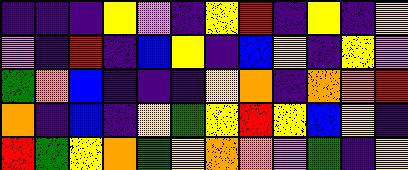[["indigo", "indigo", "indigo", "yellow", "violet", "indigo", "yellow", "red", "indigo", "yellow", "indigo", "yellow"], ["violet", "indigo", "red", "indigo", "blue", "yellow", "indigo", "blue", "yellow", "indigo", "yellow", "violet"], ["green", "orange", "blue", "indigo", "indigo", "indigo", "yellow", "orange", "indigo", "orange", "orange", "red"], ["orange", "indigo", "blue", "indigo", "yellow", "green", "yellow", "red", "yellow", "blue", "yellow", "indigo"], ["red", "green", "yellow", "orange", "green", "yellow", "orange", "orange", "violet", "green", "indigo", "yellow"]]